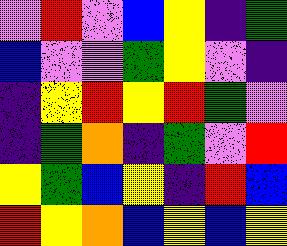[["violet", "red", "violet", "blue", "yellow", "indigo", "green"], ["blue", "violet", "violet", "green", "yellow", "violet", "indigo"], ["indigo", "yellow", "red", "yellow", "red", "green", "violet"], ["indigo", "green", "orange", "indigo", "green", "violet", "red"], ["yellow", "green", "blue", "yellow", "indigo", "red", "blue"], ["red", "yellow", "orange", "blue", "yellow", "blue", "yellow"]]